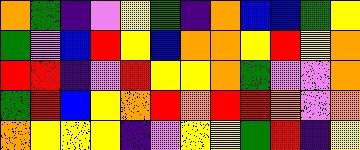[["orange", "green", "indigo", "violet", "yellow", "green", "indigo", "orange", "blue", "blue", "green", "yellow"], ["green", "violet", "blue", "red", "yellow", "blue", "orange", "orange", "yellow", "red", "yellow", "orange"], ["red", "red", "indigo", "violet", "red", "yellow", "yellow", "orange", "green", "violet", "violet", "orange"], ["green", "red", "blue", "yellow", "orange", "red", "orange", "red", "red", "orange", "violet", "orange"], ["orange", "yellow", "yellow", "yellow", "indigo", "violet", "yellow", "yellow", "green", "red", "indigo", "yellow"]]